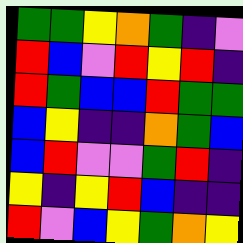[["green", "green", "yellow", "orange", "green", "indigo", "violet"], ["red", "blue", "violet", "red", "yellow", "red", "indigo"], ["red", "green", "blue", "blue", "red", "green", "green"], ["blue", "yellow", "indigo", "indigo", "orange", "green", "blue"], ["blue", "red", "violet", "violet", "green", "red", "indigo"], ["yellow", "indigo", "yellow", "red", "blue", "indigo", "indigo"], ["red", "violet", "blue", "yellow", "green", "orange", "yellow"]]